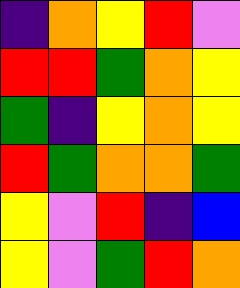[["indigo", "orange", "yellow", "red", "violet"], ["red", "red", "green", "orange", "yellow"], ["green", "indigo", "yellow", "orange", "yellow"], ["red", "green", "orange", "orange", "green"], ["yellow", "violet", "red", "indigo", "blue"], ["yellow", "violet", "green", "red", "orange"]]